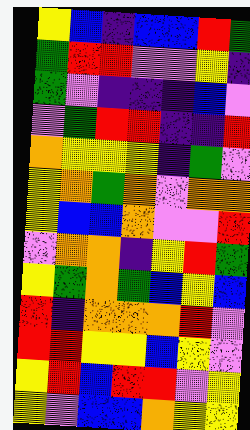[["yellow", "blue", "indigo", "blue", "blue", "red", "green"], ["green", "red", "red", "violet", "violet", "yellow", "indigo"], ["green", "violet", "indigo", "indigo", "indigo", "blue", "violet"], ["violet", "green", "red", "red", "indigo", "indigo", "red"], ["orange", "yellow", "yellow", "yellow", "indigo", "green", "violet"], ["yellow", "orange", "green", "orange", "violet", "orange", "orange"], ["yellow", "blue", "blue", "orange", "violet", "violet", "red"], ["violet", "orange", "orange", "indigo", "yellow", "red", "green"], ["yellow", "green", "orange", "green", "blue", "yellow", "blue"], ["red", "indigo", "orange", "orange", "orange", "red", "violet"], ["red", "red", "yellow", "yellow", "blue", "yellow", "violet"], ["yellow", "red", "blue", "red", "red", "violet", "yellow"], ["yellow", "violet", "blue", "blue", "orange", "yellow", "yellow"]]